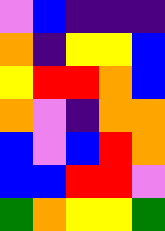[["violet", "blue", "indigo", "indigo", "indigo"], ["orange", "indigo", "yellow", "yellow", "blue"], ["yellow", "red", "red", "orange", "blue"], ["orange", "violet", "indigo", "orange", "orange"], ["blue", "violet", "blue", "red", "orange"], ["blue", "blue", "red", "red", "violet"], ["green", "orange", "yellow", "yellow", "green"]]